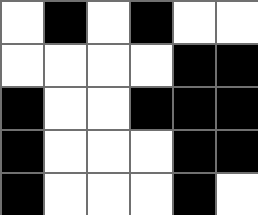[["white", "black", "white", "black", "white", "white"], ["white", "white", "white", "white", "black", "black"], ["black", "white", "white", "black", "black", "black"], ["black", "white", "white", "white", "black", "black"], ["black", "white", "white", "white", "black", "white"]]